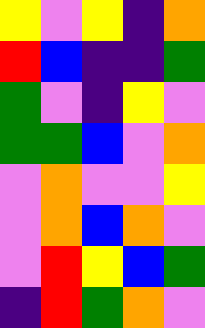[["yellow", "violet", "yellow", "indigo", "orange"], ["red", "blue", "indigo", "indigo", "green"], ["green", "violet", "indigo", "yellow", "violet"], ["green", "green", "blue", "violet", "orange"], ["violet", "orange", "violet", "violet", "yellow"], ["violet", "orange", "blue", "orange", "violet"], ["violet", "red", "yellow", "blue", "green"], ["indigo", "red", "green", "orange", "violet"]]